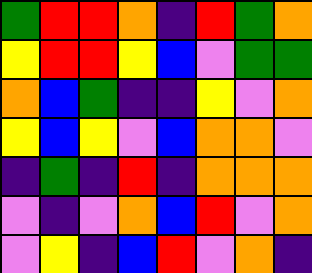[["green", "red", "red", "orange", "indigo", "red", "green", "orange"], ["yellow", "red", "red", "yellow", "blue", "violet", "green", "green"], ["orange", "blue", "green", "indigo", "indigo", "yellow", "violet", "orange"], ["yellow", "blue", "yellow", "violet", "blue", "orange", "orange", "violet"], ["indigo", "green", "indigo", "red", "indigo", "orange", "orange", "orange"], ["violet", "indigo", "violet", "orange", "blue", "red", "violet", "orange"], ["violet", "yellow", "indigo", "blue", "red", "violet", "orange", "indigo"]]